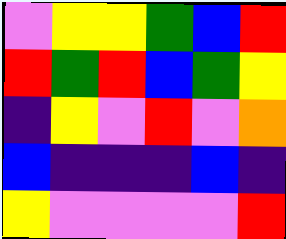[["violet", "yellow", "yellow", "green", "blue", "red"], ["red", "green", "red", "blue", "green", "yellow"], ["indigo", "yellow", "violet", "red", "violet", "orange"], ["blue", "indigo", "indigo", "indigo", "blue", "indigo"], ["yellow", "violet", "violet", "violet", "violet", "red"]]